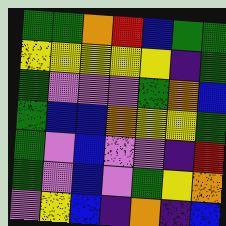[["green", "green", "orange", "red", "blue", "green", "green"], ["yellow", "yellow", "yellow", "yellow", "yellow", "indigo", "green"], ["green", "violet", "violet", "violet", "green", "orange", "blue"], ["green", "blue", "blue", "orange", "yellow", "yellow", "green"], ["green", "violet", "blue", "violet", "violet", "indigo", "red"], ["green", "violet", "blue", "violet", "green", "yellow", "orange"], ["violet", "yellow", "blue", "indigo", "orange", "indigo", "blue"]]